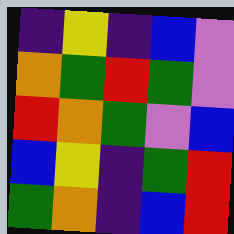[["indigo", "yellow", "indigo", "blue", "violet"], ["orange", "green", "red", "green", "violet"], ["red", "orange", "green", "violet", "blue"], ["blue", "yellow", "indigo", "green", "red"], ["green", "orange", "indigo", "blue", "red"]]